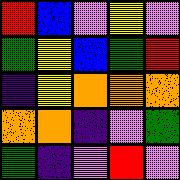[["red", "blue", "violet", "yellow", "violet"], ["green", "yellow", "blue", "green", "red"], ["indigo", "yellow", "orange", "orange", "orange"], ["orange", "orange", "indigo", "violet", "green"], ["green", "indigo", "violet", "red", "violet"]]